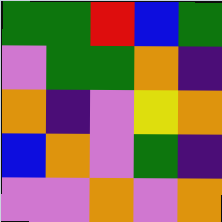[["green", "green", "red", "blue", "green"], ["violet", "green", "green", "orange", "indigo"], ["orange", "indigo", "violet", "yellow", "orange"], ["blue", "orange", "violet", "green", "indigo"], ["violet", "violet", "orange", "violet", "orange"]]